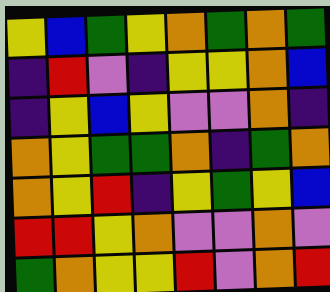[["yellow", "blue", "green", "yellow", "orange", "green", "orange", "green"], ["indigo", "red", "violet", "indigo", "yellow", "yellow", "orange", "blue"], ["indigo", "yellow", "blue", "yellow", "violet", "violet", "orange", "indigo"], ["orange", "yellow", "green", "green", "orange", "indigo", "green", "orange"], ["orange", "yellow", "red", "indigo", "yellow", "green", "yellow", "blue"], ["red", "red", "yellow", "orange", "violet", "violet", "orange", "violet"], ["green", "orange", "yellow", "yellow", "red", "violet", "orange", "red"]]